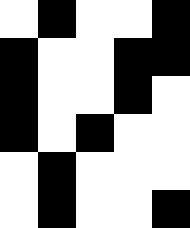[["white", "black", "white", "white", "black"], ["black", "white", "white", "black", "black"], ["black", "white", "white", "black", "white"], ["black", "white", "black", "white", "white"], ["white", "black", "white", "white", "white"], ["white", "black", "white", "white", "black"]]